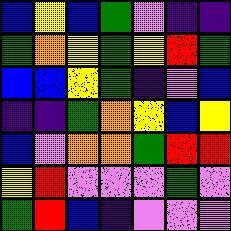[["blue", "yellow", "blue", "green", "violet", "indigo", "indigo"], ["green", "orange", "yellow", "green", "yellow", "red", "green"], ["blue", "blue", "yellow", "green", "indigo", "violet", "blue"], ["indigo", "indigo", "green", "orange", "yellow", "blue", "yellow"], ["blue", "violet", "orange", "orange", "green", "red", "red"], ["yellow", "red", "violet", "violet", "violet", "green", "violet"], ["green", "red", "blue", "indigo", "violet", "violet", "violet"]]